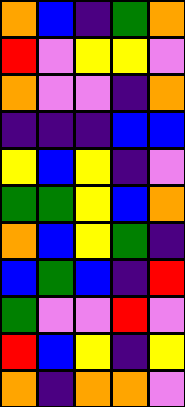[["orange", "blue", "indigo", "green", "orange"], ["red", "violet", "yellow", "yellow", "violet"], ["orange", "violet", "violet", "indigo", "orange"], ["indigo", "indigo", "indigo", "blue", "blue"], ["yellow", "blue", "yellow", "indigo", "violet"], ["green", "green", "yellow", "blue", "orange"], ["orange", "blue", "yellow", "green", "indigo"], ["blue", "green", "blue", "indigo", "red"], ["green", "violet", "violet", "red", "violet"], ["red", "blue", "yellow", "indigo", "yellow"], ["orange", "indigo", "orange", "orange", "violet"]]